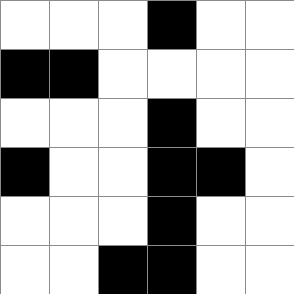[["white", "white", "white", "black", "white", "white"], ["black", "black", "white", "white", "white", "white"], ["white", "white", "white", "black", "white", "white"], ["black", "white", "white", "black", "black", "white"], ["white", "white", "white", "black", "white", "white"], ["white", "white", "black", "black", "white", "white"]]